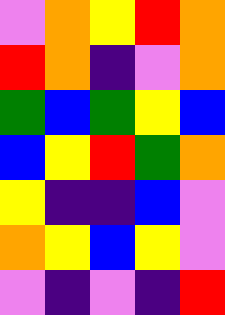[["violet", "orange", "yellow", "red", "orange"], ["red", "orange", "indigo", "violet", "orange"], ["green", "blue", "green", "yellow", "blue"], ["blue", "yellow", "red", "green", "orange"], ["yellow", "indigo", "indigo", "blue", "violet"], ["orange", "yellow", "blue", "yellow", "violet"], ["violet", "indigo", "violet", "indigo", "red"]]